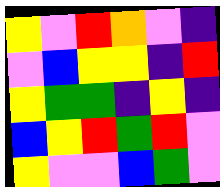[["yellow", "violet", "red", "orange", "violet", "indigo"], ["violet", "blue", "yellow", "yellow", "indigo", "red"], ["yellow", "green", "green", "indigo", "yellow", "indigo"], ["blue", "yellow", "red", "green", "red", "violet"], ["yellow", "violet", "violet", "blue", "green", "violet"]]